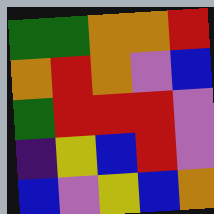[["green", "green", "orange", "orange", "red"], ["orange", "red", "orange", "violet", "blue"], ["green", "red", "red", "red", "violet"], ["indigo", "yellow", "blue", "red", "violet"], ["blue", "violet", "yellow", "blue", "orange"]]